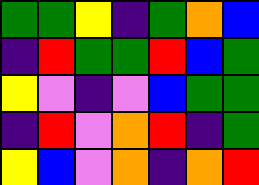[["green", "green", "yellow", "indigo", "green", "orange", "blue"], ["indigo", "red", "green", "green", "red", "blue", "green"], ["yellow", "violet", "indigo", "violet", "blue", "green", "green"], ["indigo", "red", "violet", "orange", "red", "indigo", "green"], ["yellow", "blue", "violet", "orange", "indigo", "orange", "red"]]